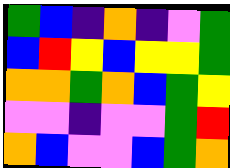[["green", "blue", "indigo", "orange", "indigo", "violet", "green"], ["blue", "red", "yellow", "blue", "yellow", "yellow", "green"], ["orange", "orange", "green", "orange", "blue", "green", "yellow"], ["violet", "violet", "indigo", "violet", "violet", "green", "red"], ["orange", "blue", "violet", "violet", "blue", "green", "orange"]]